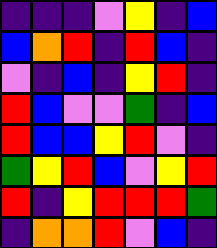[["indigo", "indigo", "indigo", "violet", "yellow", "indigo", "blue"], ["blue", "orange", "red", "indigo", "red", "blue", "indigo"], ["violet", "indigo", "blue", "indigo", "yellow", "red", "indigo"], ["red", "blue", "violet", "violet", "green", "indigo", "blue"], ["red", "blue", "blue", "yellow", "red", "violet", "indigo"], ["green", "yellow", "red", "blue", "violet", "yellow", "red"], ["red", "indigo", "yellow", "red", "red", "red", "green"], ["indigo", "orange", "orange", "red", "violet", "blue", "indigo"]]